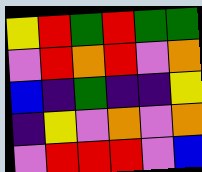[["yellow", "red", "green", "red", "green", "green"], ["violet", "red", "orange", "red", "violet", "orange"], ["blue", "indigo", "green", "indigo", "indigo", "yellow"], ["indigo", "yellow", "violet", "orange", "violet", "orange"], ["violet", "red", "red", "red", "violet", "blue"]]